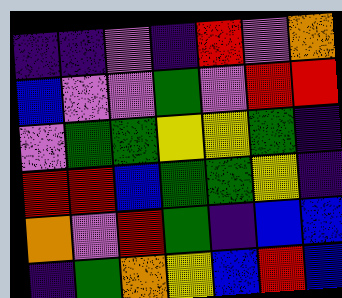[["indigo", "indigo", "violet", "indigo", "red", "violet", "orange"], ["blue", "violet", "violet", "green", "violet", "red", "red"], ["violet", "green", "green", "yellow", "yellow", "green", "indigo"], ["red", "red", "blue", "green", "green", "yellow", "indigo"], ["orange", "violet", "red", "green", "indigo", "blue", "blue"], ["indigo", "green", "orange", "yellow", "blue", "red", "blue"]]